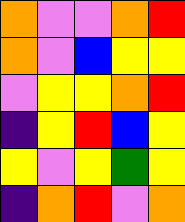[["orange", "violet", "violet", "orange", "red"], ["orange", "violet", "blue", "yellow", "yellow"], ["violet", "yellow", "yellow", "orange", "red"], ["indigo", "yellow", "red", "blue", "yellow"], ["yellow", "violet", "yellow", "green", "yellow"], ["indigo", "orange", "red", "violet", "orange"]]